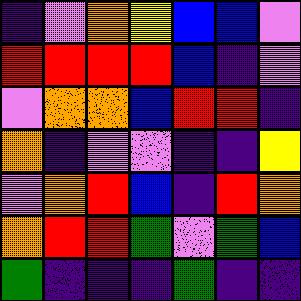[["indigo", "violet", "orange", "yellow", "blue", "blue", "violet"], ["red", "red", "red", "red", "blue", "indigo", "violet"], ["violet", "orange", "orange", "blue", "red", "red", "indigo"], ["orange", "indigo", "violet", "violet", "indigo", "indigo", "yellow"], ["violet", "orange", "red", "blue", "indigo", "red", "orange"], ["orange", "red", "red", "green", "violet", "green", "blue"], ["green", "indigo", "indigo", "indigo", "green", "indigo", "indigo"]]